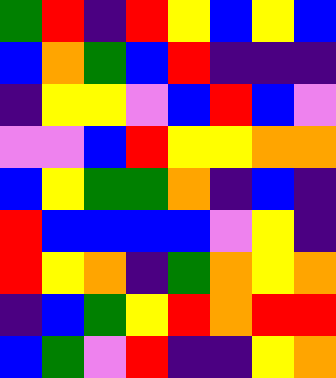[["green", "red", "indigo", "red", "yellow", "blue", "yellow", "blue"], ["blue", "orange", "green", "blue", "red", "indigo", "indigo", "indigo"], ["indigo", "yellow", "yellow", "violet", "blue", "red", "blue", "violet"], ["violet", "violet", "blue", "red", "yellow", "yellow", "orange", "orange"], ["blue", "yellow", "green", "green", "orange", "indigo", "blue", "indigo"], ["red", "blue", "blue", "blue", "blue", "violet", "yellow", "indigo"], ["red", "yellow", "orange", "indigo", "green", "orange", "yellow", "orange"], ["indigo", "blue", "green", "yellow", "red", "orange", "red", "red"], ["blue", "green", "violet", "red", "indigo", "indigo", "yellow", "orange"]]